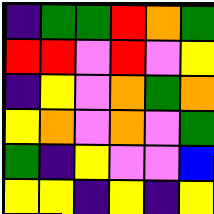[["indigo", "green", "green", "red", "orange", "green"], ["red", "red", "violet", "red", "violet", "yellow"], ["indigo", "yellow", "violet", "orange", "green", "orange"], ["yellow", "orange", "violet", "orange", "violet", "green"], ["green", "indigo", "yellow", "violet", "violet", "blue"], ["yellow", "yellow", "indigo", "yellow", "indigo", "yellow"]]